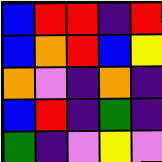[["blue", "red", "red", "indigo", "red"], ["blue", "orange", "red", "blue", "yellow"], ["orange", "violet", "indigo", "orange", "indigo"], ["blue", "red", "indigo", "green", "indigo"], ["green", "indigo", "violet", "yellow", "violet"]]